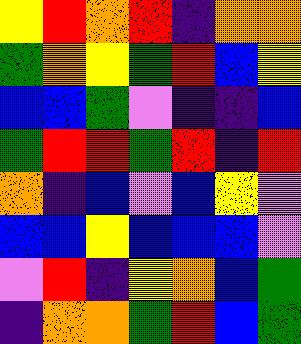[["yellow", "red", "orange", "red", "indigo", "orange", "orange"], ["green", "orange", "yellow", "green", "red", "blue", "yellow"], ["blue", "blue", "green", "violet", "indigo", "indigo", "blue"], ["green", "red", "red", "green", "red", "indigo", "red"], ["orange", "indigo", "blue", "violet", "blue", "yellow", "violet"], ["blue", "blue", "yellow", "blue", "blue", "blue", "violet"], ["violet", "red", "indigo", "yellow", "orange", "blue", "green"], ["indigo", "orange", "orange", "green", "red", "blue", "green"]]